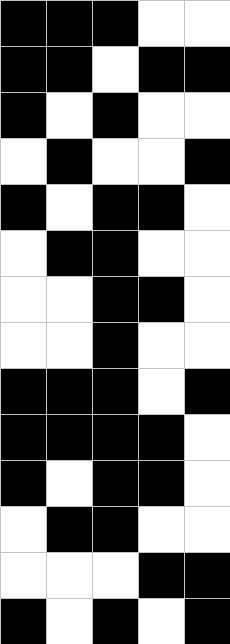[["black", "black", "black", "white", "white"], ["black", "black", "white", "black", "black"], ["black", "white", "black", "white", "white"], ["white", "black", "white", "white", "black"], ["black", "white", "black", "black", "white"], ["white", "black", "black", "white", "white"], ["white", "white", "black", "black", "white"], ["white", "white", "black", "white", "white"], ["black", "black", "black", "white", "black"], ["black", "black", "black", "black", "white"], ["black", "white", "black", "black", "white"], ["white", "black", "black", "white", "white"], ["white", "white", "white", "black", "black"], ["black", "white", "black", "white", "black"]]